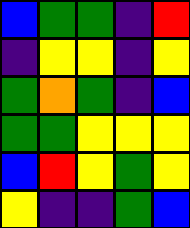[["blue", "green", "green", "indigo", "red"], ["indigo", "yellow", "yellow", "indigo", "yellow"], ["green", "orange", "green", "indigo", "blue"], ["green", "green", "yellow", "yellow", "yellow"], ["blue", "red", "yellow", "green", "yellow"], ["yellow", "indigo", "indigo", "green", "blue"]]